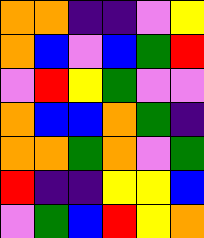[["orange", "orange", "indigo", "indigo", "violet", "yellow"], ["orange", "blue", "violet", "blue", "green", "red"], ["violet", "red", "yellow", "green", "violet", "violet"], ["orange", "blue", "blue", "orange", "green", "indigo"], ["orange", "orange", "green", "orange", "violet", "green"], ["red", "indigo", "indigo", "yellow", "yellow", "blue"], ["violet", "green", "blue", "red", "yellow", "orange"]]